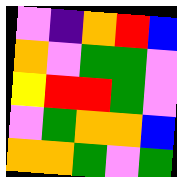[["violet", "indigo", "orange", "red", "blue"], ["orange", "violet", "green", "green", "violet"], ["yellow", "red", "red", "green", "violet"], ["violet", "green", "orange", "orange", "blue"], ["orange", "orange", "green", "violet", "green"]]